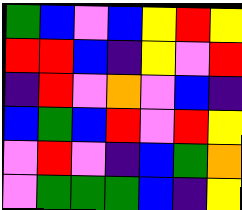[["green", "blue", "violet", "blue", "yellow", "red", "yellow"], ["red", "red", "blue", "indigo", "yellow", "violet", "red"], ["indigo", "red", "violet", "orange", "violet", "blue", "indigo"], ["blue", "green", "blue", "red", "violet", "red", "yellow"], ["violet", "red", "violet", "indigo", "blue", "green", "orange"], ["violet", "green", "green", "green", "blue", "indigo", "yellow"]]